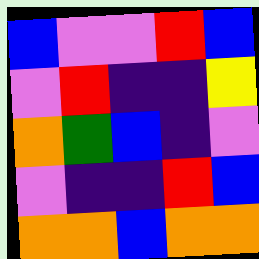[["blue", "violet", "violet", "red", "blue"], ["violet", "red", "indigo", "indigo", "yellow"], ["orange", "green", "blue", "indigo", "violet"], ["violet", "indigo", "indigo", "red", "blue"], ["orange", "orange", "blue", "orange", "orange"]]